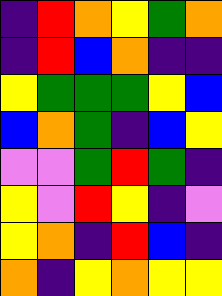[["indigo", "red", "orange", "yellow", "green", "orange"], ["indigo", "red", "blue", "orange", "indigo", "indigo"], ["yellow", "green", "green", "green", "yellow", "blue"], ["blue", "orange", "green", "indigo", "blue", "yellow"], ["violet", "violet", "green", "red", "green", "indigo"], ["yellow", "violet", "red", "yellow", "indigo", "violet"], ["yellow", "orange", "indigo", "red", "blue", "indigo"], ["orange", "indigo", "yellow", "orange", "yellow", "yellow"]]